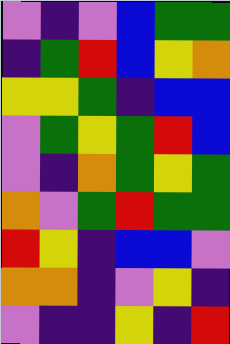[["violet", "indigo", "violet", "blue", "green", "green"], ["indigo", "green", "red", "blue", "yellow", "orange"], ["yellow", "yellow", "green", "indigo", "blue", "blue"], ["violet", "green", "yellow", "green", "red", "blue"], ["violet", "indigo", "orange", "green", "yellow", "green"], ["orange", "violet", "green", "red", "green", "green"], ["red", "yellow", "indigo", "blue", "blue", "violet"], ["orange", "orange", "indigo", "violet", "yellow", "indigo"], ["violet", "indigo", "indigo", "yellow", "indigo", "red"]]